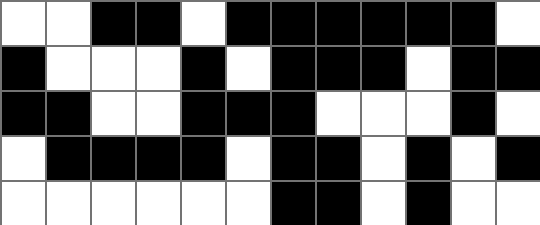[["white", "white", "black", "black", "white", "black", "black", "black", "black", "black", "black", "white"], ["black", "white", "white", "white", "black", "white", "black", "black", "black", "white", "black", "black"], ["black", "black", "white", "white", "black", "black", "black", "white", "white", "white", "black", "white"], ["white", "black", "black", "black", "black", "white", "black", "black", "white", "black", "white", "black"], ["white", "white", "white", "white", "white", "white", "black", "black", "white", "black", "white", "white"]]